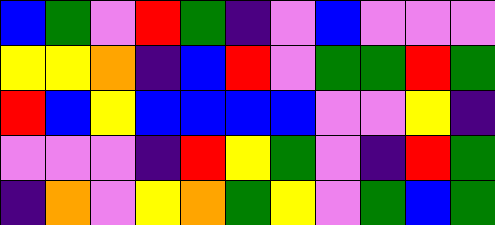[["blue", "green", "violet", "red", "green", "indigo", "violet", "blue", "violet", "violet", "violet"], ["yellow", "yellow", "orange", "indigo", "blue", "red", "violet", "green", "green", "red", "green"], ["red", "blue", "yellow", "blue", "blue", "blue", "blue", "violet", "violet", "yellow", "indigo"], ["violet", "violet", "violet", "indigo", "red", "yellow", "green", "violet", "indigo", "red", "green"], ["indigo", "orange", "violet", "yellow", "orange", "green", "yellow", "violet", "green", "blue", "green"]]